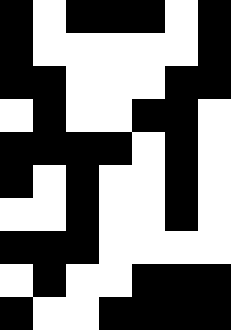[["black", "white", "black", "black", "black", "white", "black"], ["black", "white", "white", "white", "white", "white", "black"], ["black", "black", "white", "white", "white", "black", "black"], ["white", "black", "white", "white", "black", "black", "white"], ["black", "black", "black", "black", "white", "black", "white"], ["black", "white", "black", "white", "white", "black", "white"], ["white", "white", "black", "white", "white", "black", "white"], ["black", "black", "black", "white", "white", "white", "white"], ["white", "black", "white", "white", "black", "black", "black"], ["black", "white", "white", "black", "black", "black", "black"]]